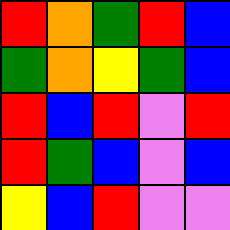[["red", "orange", "green", "red", "blue"], ["green", "orange", "yellow", "green", "blue"], ["red", "blue", "red", "violet", "red"], ["red", "green", "blue", "violet", "blue"], ["yellow", "blue", "red", "violet", "violet"]]